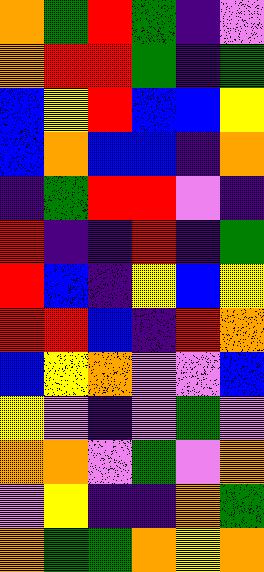[["orange", "green", "red", "green", "indigo", "violet"], ["orange", "red", "red", "green", "indigo", "green"], ["blue", "yellow", "red", "blue", "blue", "yellow"], ["blue", "orange", "blue", "blue", "indigo", "orange"], ["indigo", "green", "red", "red", "violet", "indigo"], ["red", "indigo", "indigo", "red", "indigo", "green"], ["red", "blue", "indigo", "yellow", "blue", "yellow"], ["red", "red", "blue", "indigo", "red", "orange"], ["blue", "yellow", "orange", "violet", "violet", "blue"], ["yellow", "violet", "indigo", "violet", "green", "violet"], ["orange", "orange", "violet", "green", "violet", "orange"], ["violet", "yellow", "indigo", "indigo", "orange", "green"], ["orange", "green", "green", "orange", "yellow", "orange"]]